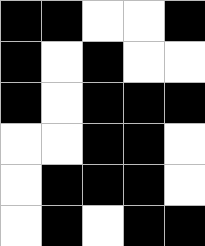[["black", "black", "white", "white", "black"], ["black", "white", "black", "white", "white"], ["black", "white", "black", "black", "black"], ["white", "white", "black", "black", "white"], ["white", "black", "black", "black", "white"], ["white", "black", "white", "black", "black"]]